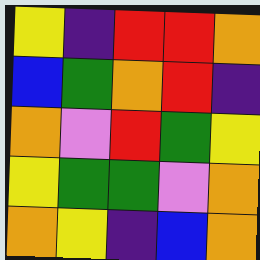[["yellow", "indigo", "red", "red", "orange"], ["blue", "green", "orange", "red", "indigo"], ["orange", "violet", "red", "green", "yellow"], ["yellow", "green", "green", "violet", "orange"], ["orange", "yellow", "indigo", "blue", "orange"]]